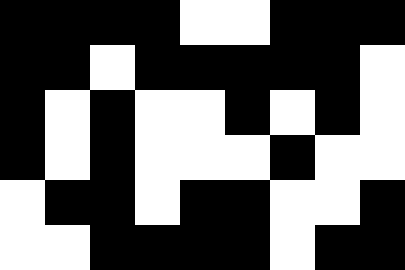[["black", "black", "black", "black", "white", "white", "black", "black", "black"], ["black", "black", "white", "black", "black", "black", "black", "black", "white"], ["black", "white", "black", "white", "white", "black", "white", "black", "white"], ["black", "white", "black", "white", "white", "white", "black", "white", "white"], ["white", "black", "black", "white", "black", "black", "white", "white", "black"], ["white", "white", "black", "black", "black", "black", "white", "black", "black"]]